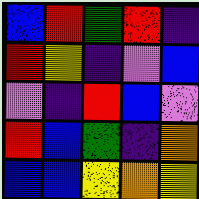[["blue", "red", "green", "red", "indigo"], ["red", "yellow", "indigo", "violet", "blue"], ["violet", "indigo", "red", "blue", "violet"], ["red", "blue", "green", "indigo", "orange"], ["blue", "blue", "yellow", "orange", "yellow"]]